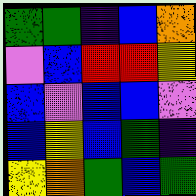[["green", "green", "indigo", "blue", "orange"], ["violet", "blue", "red", "red", "yellow"], ["blue", "violet", "blue", "blue", "violet"], ["blue", "yellow", "blue", "green", "indigo"], ["yellow", "orange", "green", "blue", "green"]]